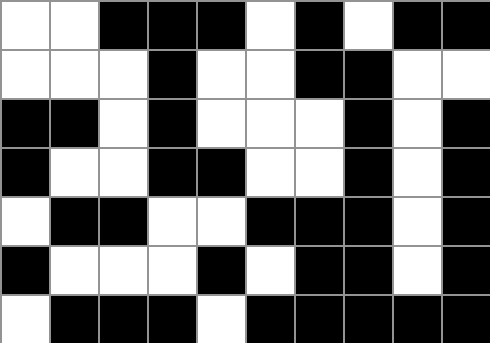[["white", "white", "black", "black", "black", "white", "black", "white", "black", "black"], ["white", "white", "white", "black", "white", "white", "black", "black", "white", "white"], ["black", "black", "white", "black", "white", "white", "white", "black", "white", "black"], ["black", "white", "white", "black", "black", "white", "white", "black", "white", "black"], ["white", "black", "black", "white", "white", "black", "black", "black", "white", "black"], ["black", "white", "white", "white", "black", "white", "black", "black", "white", "black"], ["white", "black", "black", "black", "white", "black", "black", "black", "black", "black"]]